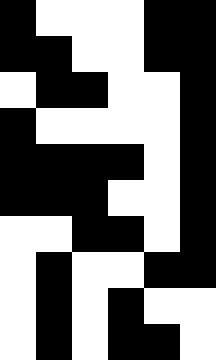[["black", "white", "white", "white", "black", "black"], ["black", "black", "white", "white", "black", "black"], ["white", "black", "black", "white", "white", "black"], ["black", "white", "white", "white", "white", "black"], ["black", "black", "black", "black", "white", "black"], ["black", "black", "black", "white", "white", "black"], ["white", "white", "black", "black", "white", "black"], ["white", "black", "white", "white", "black", "black"], ["white", "black", "white", "black", "white", "white"], ["white", "black", "white", "black", "black", "white"]]